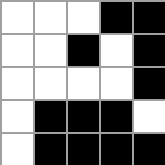[["white", "white", "white", "black", "black"], ["white", "white", "black", "white", "black"], ["white", "white", "white", "white", "black"], ["white", "black", "black", "black", "white"], ["white", "black", "black", "black", "black"]]